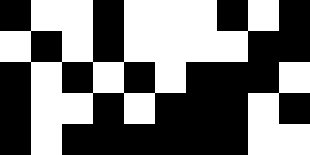[["black", "white", "white", "black", "white", "white", "white", "black", "white", "black"], ["white", "black", "white", "black", "white", "white", "white", "white", "black", "black"], ["black", "white", "black", "white", "black", "white", "black", "black", "black", "white"], ["black", "white", "white", "black", "white", "black", "black", "black", "white", "black"], ["black", "white", "black", "black", "black", "black", "black", "black", "white", "white"]]